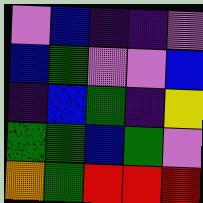[["violet", "blue", "indigo", "indigo", "violet"], ["blue", "green", "violet", "violet", "blue"], ["indigo", "blue", "green", "indigo", "yellow"], ["green", "green", "blue", "green", "violet"], ["orange", "green", "red", "red", "red"]]